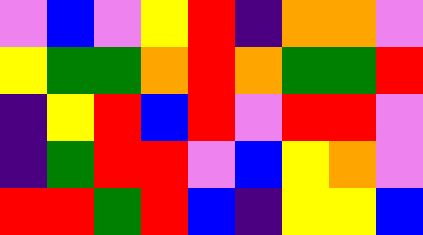[["violet", "blue", "violet", "yellow", "red", "indigo", "orange", "orange", "violet"], ["yellow", "green", "green", "orange", "red", "orange", "green", "green", "red"], ["indigo", "yellow", "red", "blue", "red", "violet", "red", "red", "violet"], ["indigo", "green", "red", "red", "violet", "blue", "yellow", "orange", "violet"], ["red", "red", "green", "red", "blue", "indigo", "yellow", "yellow", "blue"]]